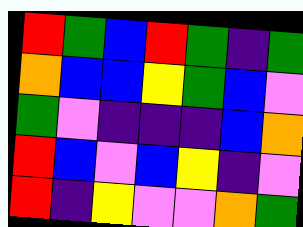[["red", "green", "blue", "red", "green", "indigo", "green"], ["orange", "blue", "blue", "yellow", "green", "blue", "violet"], ["green", "violet", "indigo", "indigo", "indigo", "blue", "orange"], ["red", "blue", "violet", "blue", "yellow", "indigo", "violet"], ["red", "indigo", "yellow", "violet", "violet", "orange", "green"]]